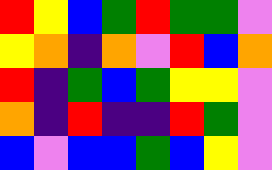[["red", "yellow", "blue", "green", "red", "green", "green", "violet"], ["yellow", "orange", "indigo", "orange", "violet", "red", "blue", "orange"], ["red", "indigo", "green", "blue", "green", "yellow", "yellow", "violet"], ["orange", "indigo", "red", "indigo", "indigo", "red", "green", "violet"], ["blue", "violet", "blue", "blue", "green", "blue", "yellow", "violet"]]